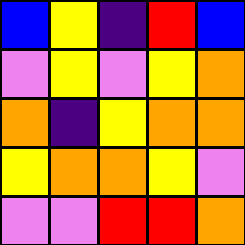[["blue", "yellow", "indigo", "red", "blue"], ["violet", "yellow", "violet", "yellow", "orange"], ["orange", "indigo", "yellow", "orange", "orange"], ["yellow", "orange", "orange", "yellow", "violet"], ["violet", "violet", "red", "red", "orange"]]